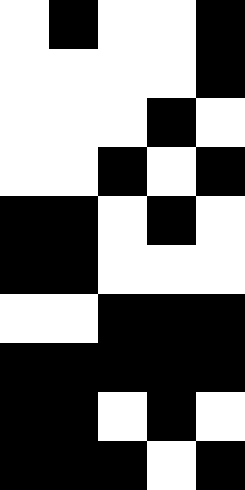[["white", "black", "white", "white", "black"], ["white", "white", "white", "white", "black"], ["white", "white", "white", "black", "white"], ["white", "white", "black", "white", "black"], ["black", "black", "white", "black", "white"], ["black", "black", "white", "white", "white"], ["white", "white", "black", "black", "black"], ["black", "black", "black", "black", "black"], ["black", "black", "white", "black", "white"], ["black", "black", "black", "white", "black"]]